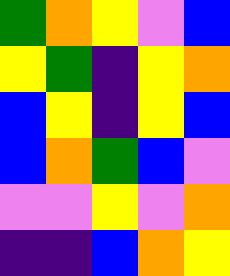[["green", "orange", "yellow", "violet", "blue"], ["yellow", "green", "indigo", "yellow", "orange"], ["blue", "yellow", "indigo", "yellow", "blue"], ["blue", "orange", "green", "blue", "violet"], ["violet", "violet", "yellow", "violet", "orange"], ["indigo", "indigo", "blue", "orange", "yellow"]]